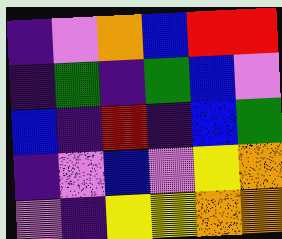[["indigo", "violet", "orange", "blue", "red", "red"], ["indigo", "green", "indigo", "green", "blue", "violet"], ["blue", "indigo", "red", "indigo", "blue", "green"], ["indigo", "violet", "blue", "violet", "yellow", "orange"], ["violet", "indigo", "yellow", "yellow", "orange", "orange"]]